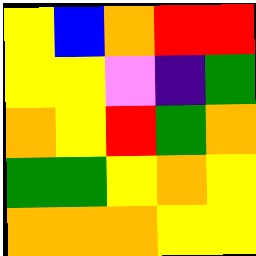[["yellow", "blue", "orange", "red", "red"], ["yellow", "yellow", "violet", "indigo", "green"], ["orange", "yellow", "red", "green", "orange"], ["green", "green", "yellow", "orange", "yellow"], ["orange", "orange", "orange", "yellow", "yellow"]]